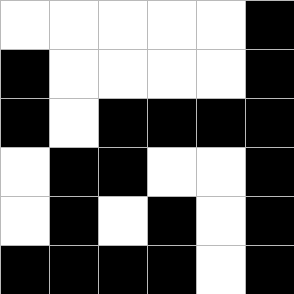[["white", "white", "white", "white", "white", "black"], ["black", "white", "white", "white", "white", "black"], ["black", "white", "black", "black", "black", "black"], ["white", "black", "black", "white", "white", "black"], ["white", "black", "white", "black", "white", "black"], ["black", "black", "black", "black", "white", "black"]]